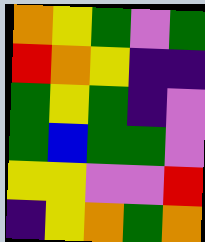[["orange", "yellow", "green", "violet", "green"], ["red", "orange", "yellow", "indigo", "indigo"], ["green", "yellow", "green", "indigo", "violet"], ["green", "blue", "green", "green", "violet"], ["yellow", "yellow", "violet", "violet", "red"], ["indigo", "yellow", "orange", "green", "orange"]]